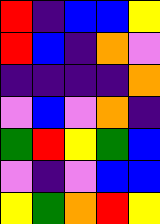[["red", "indigo", "blue", "blue", "yellow"], ["red", "blue", "indigo", "orange", "violet"], ["indigo", "indigo", "indigo", "indigo", "orange"], ["violet", "blue", "violet", "orange", "indigo"], ["green", "red", "yellow", "green", "blue"], ["violet", "indigo", "violet", "blue", "blue"], ["yellow", "green", "orange", "red", "yellow"]]